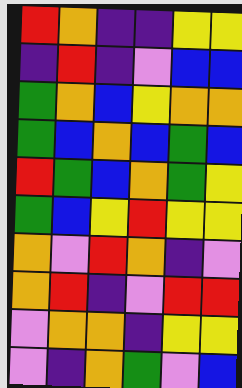[["red", "orange", "indigo", "indigo", "yellow", "yellow"], ["indigo", "red", "indigo", "violet", "blue", "blue"], ["green", "orange", "blue", "yellow", "orange", "orange"], ["green", "blue", "orange", "blue", "green", "blue"], ["red", "green", "blue", "orange", "green", "yellow"], ["green", "blue", "yellow", "red", "yellow", "yellow"], ["orange", "violet", "red", "orange", "indigo", "violet"], ["orange", "red", "indigo", "violet", "red", "red"], ["violet", "orange", "orange", "indigo", "yellow", "yellow"], ["violet", "indigo", "orange", "green", "violet", "blue"]]